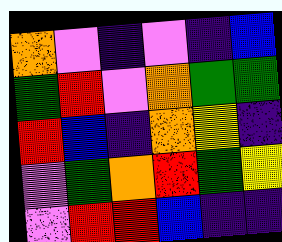[["orange", "violet", "indigo", "violet", "indigo", "blue"], ["green", "red", "violet", "orange", "green", "green"], ["red", "blue", "indigo", "orange", "yellow", "indigo"], ["violet", "green", "orange", "red", "green", "yellow"], ["violet", "red", "red", "blue", "indigo", "indigo"]]